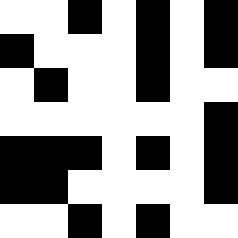[["white", "white", "black", "white", "black", "white", "black"], ["black", "white", "white", "white", "black", "white", "black"], ["white", "black", "white", "white", "black", "white", "white"], ["white", "white", "white", "white", "white", "white", "black"], ["black", "black", "black", "white", "black", "white", "black"], ["black", "black", "white", "white", "white", "white", "black"], ["white", "white", "black", "white", "black", "white", "white"]]